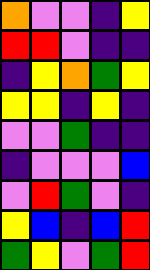[["orange", "violet", "violet", "indigo", "yellow"], ["red", "red", "violet", "indigo", "indigo"], ["indigo", "yellow", "orange", "green", "yellow"], ["yellow", "yellow", "indigo", "yellow", "indigo"], ["violet", "violet", "green", "indigo", "indigo"], ["indigo", "violet", "violet", "violet", "blue"], ["violet", "red", "green", "violet", "indigo"], ["yellow", "blue", "indigo", "blue", "red"], ["green", "yellow", "violet", "green", "red"]]